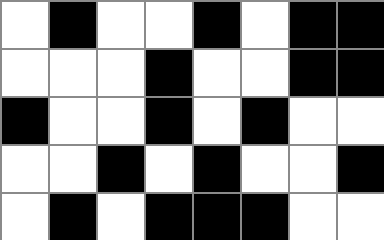[["white", "black", "white", "white", "black", "white", "black", "black"], ["white", "white", "white", "black", "white", "white", "black", "black"], ["black", "white", "white", "black", "white", "black", "white", "white"], ["white", "white", "black", "white", "black", "white", "white", "black"], ["white", "black", "white", "black", "black", "black", "white", "white"]]